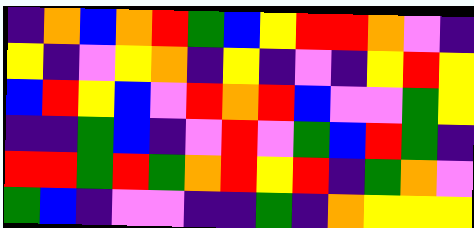[["indigo", "orange", "blue", "orange", "red", "green", "blue", "yellow", "red", "red", "orange", "violet", "indigo"], ["yellow", "indigo", "violet", "yellow", "orange", "indigo", "yellow", "indigo", "violet", "indigo", "yellow", "red", "yellow"], ["blue", "red", "yellow", "blue", "violet", "red", "orange", "red", "blue", "violet", "violet", "green", "yellow"], ["indigo", "indigo", "green", "blue", "indigo", "violet", "red", "violet", "green", "blue", "red", "green", "indigo"], ["red", "red", "green", "red", "green", "orange", "red", "yellow", "red", "indigo", "green", "orange", "violet"], ["green", "blue", "indigo", "violet", "violet", "indigo", "indigo", "green", "indigo", "orange", "yellow", "yellow", "yellow"]]